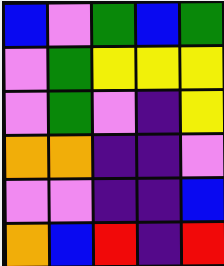[["blue", "violet", "green", "blue", "green"], ["violet", "green", "yellow", "yellow", "yellow"], ["violet", "green", "violet", "indigo", "yellow"], ["orange", "orange", "indigo", "indigo", "violet"], ["violet", "violet", "indigo", "indigo", "blue"], ["orange", "blue", "red", "indigo", "red"]]